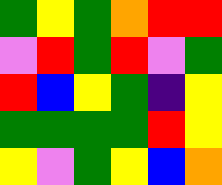[["green", "yellow", "green", "orange", "red", "red"], ["violet", "red", "green", "red", "violet", "green"], ["red", "blue", "yellow", "green", "indigo", "yellow"], ["green", "green", "green", "green", "red", "yellow"], ["yellow", "violet", "green", "yellow", "blue", "orange"]]